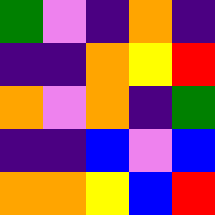[["green", "violet", "indigo", "orange", "indigo"], ["indigo", "indigo", "orange", "yellow", "red"], ["orange", "violet", "orange", "indigo", "green"], ["indigo", "indigo", "blue", "violet", "blue"], ["orange", "orange", "yellow", "blue", "red"]]